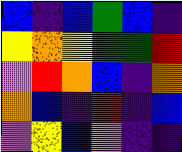[["blue", "indigo", "blue", "green", "blue", "indigo"], ["yellow", "orange", "yellow", "green", "green", "red"], ["violet", "red", "orange", "blue", "indigo", "orange"], ["orange", "blue", "indigo", "red", "indigo", "blue"], ["violet", "yellow", "blue", "violet", "indigo", "indigo"]]